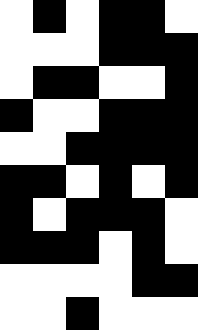[["white", "black", "white", "black", "black", "white"], ["white", "white", "white", "black", "black", "black"], ["white", "black", "black", "white", "white", "black"], ["black", "white", "white", "black", "black", "black"], ["white", "white", "black", "black", "black", "black"], ["black", "black", "white", "black", "white", "black"], ["black", "white", "black", "black", "black", "white"], ["black", "black", "black", "white", "black", "white"], ["white", "white", "white", "white", "black", "black"], ["white", "white", "black", "white", "white", "white"]]